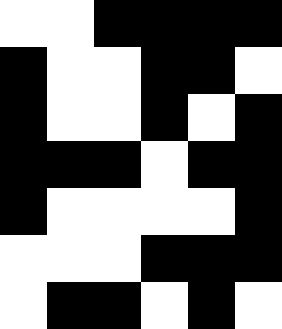[["white", "white", "black", "black", "black", "black"], ["black", "white", "white", "black", "black", "white"], ["black", "white", "white", "black", "white", "black"], ["black", "black", "black", "white", "black", "black"], ["black", "white", "white", "white", "white", "black"], ["white", "white", "white", "black", "black", "black"], ["white", "black", "black", "white", "black", "white"]]